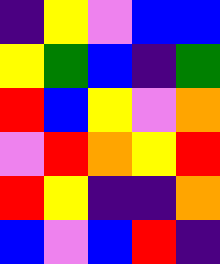[["indigo", "yellow", "violet", "blue", "blue"], ["yellow", "green", "blue", "indigo", "green"], ["red", "blue", "yellow", "violet", "orange"], ["violet", "red", "orange", "yellow", "red"], ["red", "yellow", "indigo", "indigo", "orange"], ["blue", "violet", "blue", "red", "indigo"]]